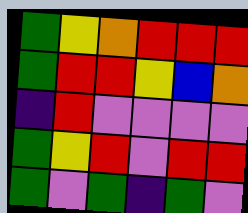[["green", "yellow", "orange", "red", "red", "red"], ["green", "red", "red", "yellow", "blue", "orange"], ["indigo", "red", "violet", "violet", "violet", "violet"], ["green", "yellow", "red", "violet", "red", "red"], ["green", "violet", "green", "indigo", "green", "violet"]]